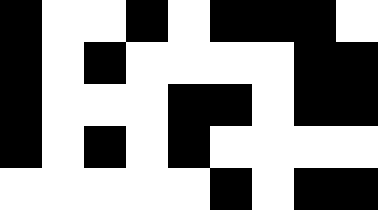[["black", "white", "white", "black", "white", "black", "black", "black", "white"], ["black", "white", "black", "white", "white", "white", "white", "black", "black"], ["black", "white", "white", "white", "black", "black", "white", "black", "black"], ["black", "white", "black", "white", "black", "white", "white", "white", "white"], ["white", "white", "white", "white", "white", "black", "white", "black", "black"]]